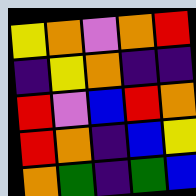[["yellow", "orange", "violet", "orange", "red"], ["indigo", "yellow", "orange", "indigo", "indigo"], ["red", "violet", "blue", "red", "orange"], ["red", "orange", "indigo", "blue", "yellow"], ["orange", "green", "indigo", "green", "blue"]]